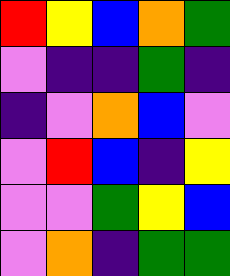[["red", "yellow", "blue", "orange", "green"], ["violet", "indigo", "indigo", "green", "indigo"], ["indigo", "violet", "orange", "blue", "violet"], ["violet", "red", "blue", "indigo", "yellow"], ["violet", "violet", "green", "yellow", "blue"], ["violet", "orange", "indigo", "green", "green"]]